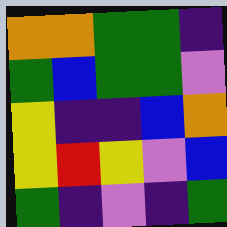[["orange", "orange", "green", "green", "indigo"], ["green", "blue", "green", "green", "violet"], ["yellow", "indigo", "indigo", "blue", "orange"], ["yellow", "red", "yellow", "violet", "blue"], ["green", "indigo", "violet", "indigo", "green"]]